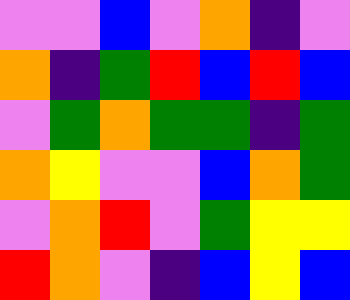[["violet", "violet", "blue", "violet", "orange", "indigo", "violet"], ["orange", "indigo", "green", "red", "blue", "red", "blue"], ["violet", "green", "orange", "green", "green", "indigo", "green"], ["orange", "yellow", "violet", "violet", "blue", "orange", "green"], ["violet", "orange", "red", "violet", "green", "yellow", "yellow"], ["red", "orange", "violet", "indigo", "blue", "yellow", "blue"]]